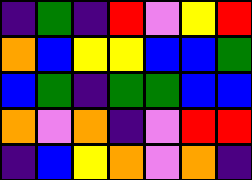[["indigo", "green", "indigo", "red", "violet", "yellow", "red"], ["orange", "blue", "yellow", "yellow", "blue", "blue", "green"], ["blue", "green", "indigo", "green", "green", "blue", "blue"], ["orange", "violet", "orange", "indigo", "violet", "red", "red"], ["indigo", "blue", "yellow", "orange", "violet", "orange", "indigo"]]